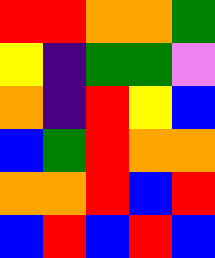[["red", "red", "orange", "orange", "green"], ["yellow", "indigo", "green", "green", "violet"], ["orange", "indigo", "red", "yellow", "blue"], ["blue", "green", "red", "orange", "orange"], ["orange", "orange", "red", "blue", "red"], ["blue", "red", "blue", "red", "blue"]]